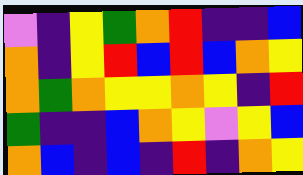[["violet", "indigo", "yellow", "green", "orange", "red", "indigo", "indigo", "blue"], ["orange", "indigo", "yellow", "red", "blue", "red", "blue", "orange", "yellow"], ["orange", "green", "orange", "yellow", "yellow", "orange", "yellow", "indigo", "red"], ["green", "indigo", "indigo", "blue", "orange", "yellow", "violet", "yellow", "blue"], ["orange", "blue", "indigo", "blue", "indigo", "red", "indigo", "orange", "yellow"]]